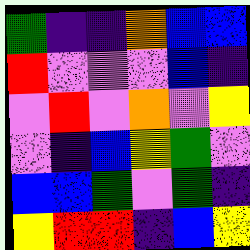[["green", "indigo", "indigo", "orange", "blue", "blue"], ["red", "violet", "violet", "violet", "blue", "indigo"], ["violet", "red", "violet", "orange", "violet", "yellow"], ["violet", "indigo", "blue", "yellow", "green", "violet"], ["blue", "blue", "green", "violet", "green", "indigo"], ["yellow", "red", "red", "indigo", "blue", "yellow"]]